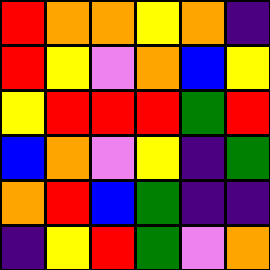[["red", "orange", "orange", "yellow", "orange", "indigo"], ["red", "yellow", "violet", "orange", "blue", "yellow"], ["yellow", "red", "red", "red", "green", "red"], ["blue", "orange", "violet", "yellow", "indigo", "green"], ["orange", "red", "blue", "green", "indigo", "indigo"], ["indigo", "yellow", "red", "green", "violet", "orange"]]